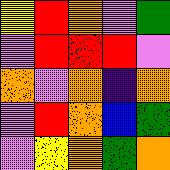[["yellow", "red", "orange", "violet", "green"], ["violet", "red", "red", "red", "violet"], ["orange", "violet", "orange", "indigo", "orange"], ["violet", "red", "orange", "blue", "green"], ["violet", "yellow", "orange", "green", "orange"]]